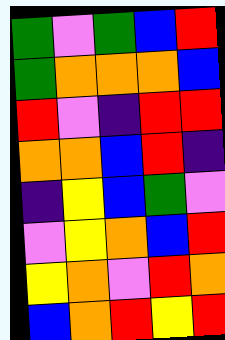[["green", "violet", "green", "blue", "red"], ["green", "orange", "orange", "orange", "blue"], ["red", "violet", "indigo", "red", "red"], ["orange", "orange", "blue", "red", "indigo"], ["indigo", "yellow", "blue", "green", "violet"], ["violet", "yellow", "orange", "blue", "red"], ["yellow", "orange", "violet", "red", "orange"], ["blue", "orange", "red", "yellow", "red"]]